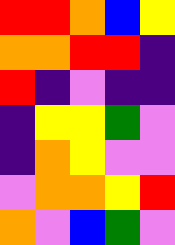[["red", "red", "orange", "blue", "yellow"], ["orange", "orange", "red", "red", "indigo"], ["red", "indigo", "violet", "indigo", "indigo"], ["indigo", "yellow", "yellow", "green", "violet"], ["indigo", "orange", "yellow", "violet", "violet"], ["violet", "orange", "orange", "yellow", "red"], ["orange", "violet", "blue", "green", "violet"]]